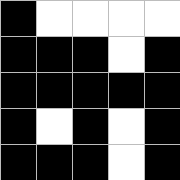[["black", "white", "white", "white", "white"], ["black", "black", "black", "white", "black"], ["black", "black", "black", "black", "black"], ["black", "white", "black", "white", "black"], ["black", "black", "black", "white", "black"]]